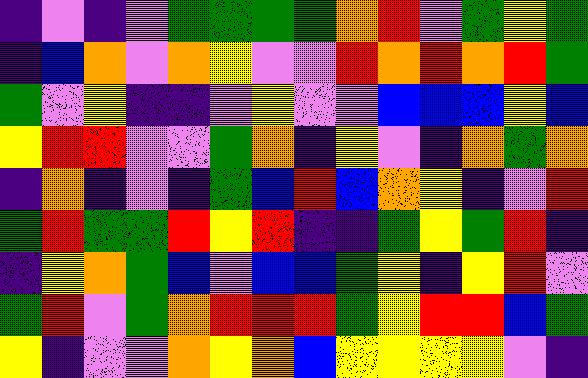[["indigo", "violet", "indigo", "violet", "green", "green", "green", "green", "orange", "red", "violet", "green", "yellow", "green"], ["indigo", "blue", "orange", "violet", "orange", "yellow", "violet", "violet", "red", "orange", "red", "orange", "red", "green"], ["green", "violet", "yellow", "indigo", "indigo", "violet", "yellow", "violet", "violet", "blue", "blue", "blue", "yellow", "blue"], ["yellow", "red", "red", "violet", "violet", "green", "orange", "indigo", "yellow", "violet", "indigo", "orange", "green", "orange"], ["indigo", "orange", "indigo", "violet", "indigo", "green", "blue", "red", "blue", "orange", "yellow", "indigo", "violet", "red"], ["green", "red", "green", "green", "red", "yellow", "red", "indigo", "indigo", "green", "yellow", "green", "red", "indigo"], ["indigo", "yellow", "orange", "green", "blue", "violet", "blue", "blue", "green", "yellow", "indigo", "yellow", "red", "violet"], ["green", "red", "violet", "green", "orange", "red", "red", "red", "green", "yellow", "red", "red", "blue", "green"], ["yellow", "indigo", "violet", "violet", "orange", "yellow", "orange", "blue", "yellow", "yellow", "yellow", "yellow", "violet", "indigo"]]